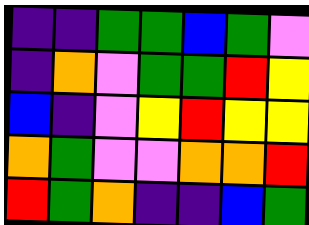[["indigo", "indigo", "green", "green", "blue", "green", "violet"], ["indigo", "orange", "violet", "green", "green", "red", "yellow"], ["blue", "indigo", "violet", "yellow", "red", "yellow", "yellow"], ["orange", "green", "violet", "violet", "orange", "orange", "red"], ["red", "green", "orange", "indigo", "indigo", "blue", "green"]]